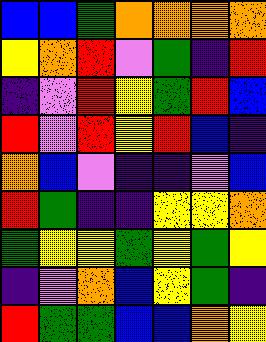[["blue", "blue", "green", "orange", "orange", "orange", "orange"], ["yellow", "orange", "red", "violet", "green", "indigo", "red"], ["indigo", "violet", "red", "yellow", "green", "red", "blue"], ["red", "violet", "red", "yellow", "red", "blue", "indigo"], ["orange", "blue", "violet", "indigo", "indigo", "violet", "blue"], ["red", "green", "indigo", "indigo", "yellow", "yellow", "orange"], ["green", "yellow", "yellow", "green", "yellow", "green", "yellow"], ["indigo", "violet", "orange", "blue", "yellow", "green", "indigo"], ["red", "green", "green", "blue", "blue", "orange", "yellow"]]